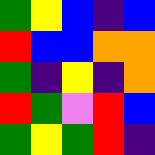[["green", "yellow", "blue", "indigo", "blue"], ["red", "blue", "blue", "orange", "orange"], ["green", "indigo", "yellow", "indigo", "orange"], ["red", "green", "violet", "red", "blue"], ["green", "yellow", "green", "red", "indigo"]]